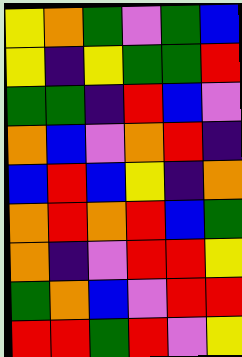[["yellow", "orange", "green", "violet", "green", "blue"], ["yellow", "indigo", "yellow", "green", "green", "red"], ["green", "green", "indigo", "red", "blue", "violet"], ["orange", "blue", "violet", "orange", "red", "indigo"], ["blue", "red", "blue", "yellow", "indigo", "orange"], ["orange", "red", "orange", "red", "blue", "green"], ["orange", "indigo", "violet", "red", "red", "yellow"], ["green", "orange", "blue", "violet", "red", "red"], ["red", "red", "green", "red", "violet", "yellow"]]